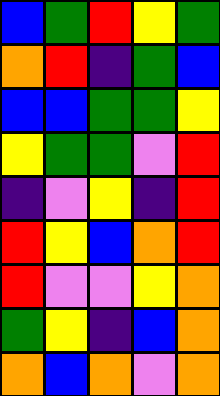[["blue", "green", "red", "yellow", "green"], ["orange", "red", "indigo", "green", "blue"], ["blue", "blue", "green", "green", "yellow"], ["yellow", "green", "green", "violet", "red"], ["indigo", "violet", "yellow", "indigo", "red"], ["red", "yellow", "blue", "orange", "red"], ["red", "violet", "violet", "yellow", "orange"], ["green", "yellow", "indigo", "blue", "orange"], ["orange", "blue", "orange", "violet", "orange"]]